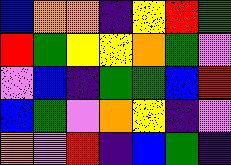[["blue", "orange", "orange", "indigo", "yellow", "red", "green"], ["red", "green", "yellow", "yellow", "orange", "green", "violet"], ["violet", "blue", "indigo", "green", "green", "blue", "red"], ["blue", "green", "violet", "orange", "yellow", "indigo", "violet"], ["orange", "violet", "red", "indigo", "blue", "green", "indigo"]]